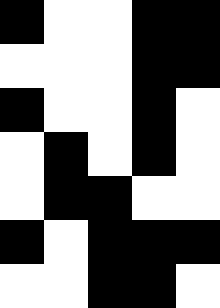[["black", "white", "white", "black", "black"], ["white", "white", "white", "black", "black"], ["black", "white", "white", "black", "white"], ["white", "black", "white", "black", "white"], ["white", "black", "black", "white", "white"], ["black", "white", "black", "black", "black"], ["white", "white", "black", "black", "white"]]